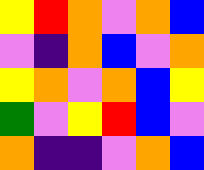[["yellow", "red", "orange", "violet", "orange", "blue"], ["violet", "indigo", "orange", "blue", "violet", "orange"], ["yellow", "orange", "violet", "orange", "blue", "yellow"], ["green", "violet", "yellow", "red", "blue", "violet"], ["orange", "indigo", "indigo", "violet", "orange", "blue"]]